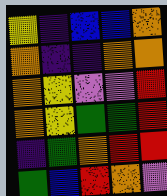[["yellow", "indigo", "blue", "blue", "orange"], ["orange", "indigo", "indigo", "orange", "orange"], ["orange", "yellow", "violet", "violet", "red"], ["orange", "yellow", "green", "green", "red"], ["indigo", "green", "orange", "red", "red"], ["green", "blue", "red", "orange", "violet"]]